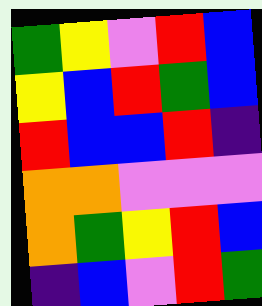[["green", "yellow", "violet", "red", "blue"], ["yellow", "blue", "red", "green", "blue"], ["red", "blue", "blue", "red", "indigo"], ["orange", "orange", "violet", "violet", "violet"], ["orange", "green", "yellow", "red", "blue"], ["indigo", "blue", "violet", "red", "green"]]